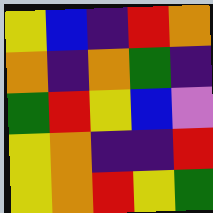[["yellow", "blue", "indigo", "red", "orange"], ["orange", "indigo", "orange", "green", "indigo"], ["green", "red", "yellow", "blue", "violet"], ["yellow", "orange", "indigo", "indigo", "red"], ["yellow", "orange", "red", "yellow", "green"]]